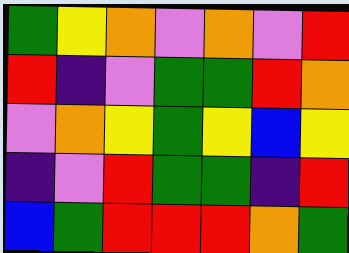[["green", "yellow", "orange", "violet", "orange", "violet", "red"], ["red", "indigo", "violet", "green", "green", "red", "orange"], ["violet", "orange", "yellow", "green", "yellow", "blue", "yellow"], ["indigo", "violet", "red", "green", "green", "indigo", "red"], ["blue", "green", "red", "red", "red", "orange", "green"]]